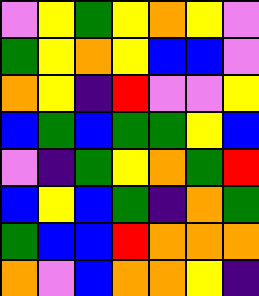[["violet", "yellow", "green", "yellow", "orange", "yellow", "violet"], ["green", "yellow", "orange", "yellow", "blue", "blue", "violet"], ["orange", "yellow", "indigo", "red", "violet", "violet", "yellow"], ["blue", "green", "blue", "green", "green", "yellow", "blue"], ["violet", "indigo", "green", "yellow", "orange", "green", "red"], ["blue", "yellow", "blue", "green", "indigo", "orange", "green"], ["green", "blue", "blue", "red", "orange", "orange", "orange"], ["orange", "violet", "blue", "orange", "orange", "yellow", "indigo"]]